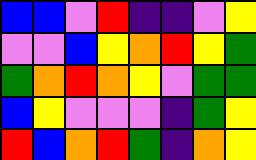[["blue", "blue", "violet", "red", "indigo", "indigo", "violet", "yellow"], ["violet", "violet", "blue", "yellow", "orange", "red", "yellow", "green"], ["green", "orange", "red", "orange", "yellow", "violet", "green", "green"], ["blue", "yellow", "violet", "violet", "violet", "indigo", "green", "yellow"], ["red", "blue", "orange", "red", "green", "indigo", "orange", "yellow"]]